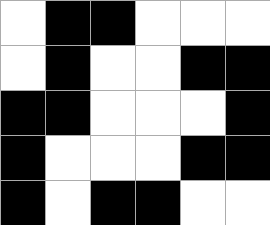[["white", "black", "black", "white", "white", "white"], ["white", "black", "white", "white", "black", "black"], ["black", "black", "white", "white", "white", "black"], ["black", "white", "white", "white", "black", "black"], ["black", "white", "black", "black", "white", "white"]]